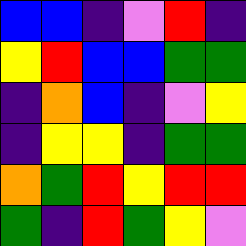[["blue", "blue", "indigo", "violet", "red", "indigo"], ["yellow", "red", "blue", "blue", "green", "green"], ["indigo", "orange", "blue", "indigo", "violet", "yellow"], ["indigo", "yellow", "yellow", "indigo", "green", "green"], ["orange", "green", "red", "yellow", "red", "red"], ["green", "indigo", "red", "green", "yellow", "violet"]]